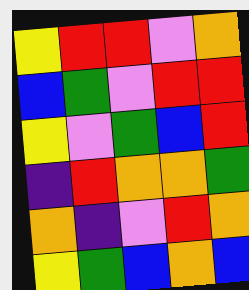[["yellow", "red", "red", "violet", "orange"], ["blue", "green", "violet", "red", "red"], ["yellow", "violet", "green", "blue", "red"], ["indigo", "red", "orange", "orange", "green"], ["orange", "indigo", "violet", "red", "orange"], ["yellow", "green", "blue", "orange", "blue"]]